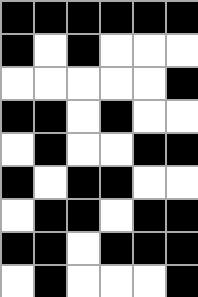[["black", "black", "black", "black", "black", "black"], ["black", "white", "black", "white", "white", "white"], ["white", "white", "white", "white", "white", "black"], ["black", "black", "white", "black", "white", "white"], ["white", "black", "white", "white", "black", "black"], ["black", "white", "black", "black", "white", "white"], ["white", "black", "black", "white", "black", "black"], ["black", "black", "white", "black", "black", "black"], ["white", "black", "white", "white", "white", "black"]]